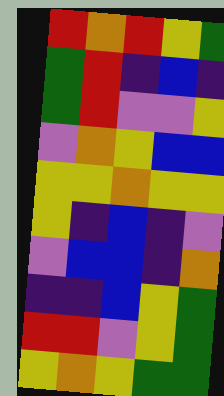[["red", "orange", "red", "yellow", "green"], ["green", "red", "indigo", "blue", "indigo"], ["green", "red", "violet", "violet", "yellow"], ["violet", "orange", "yellow", "blue", "blue"], ["yellow", "yellow", "orange", "yellow", "yellow"], ["yellow", "indigo", "blue", "indigo", "violet"], ["violet", "blue", "blue", "indigo", "orange"], ["indigo", "indigo", "blue", "yellow", "green"], ["red", "red", "violet", "yellow", "green"], ["yellow", "orange", "yellow", "green", "green"]]